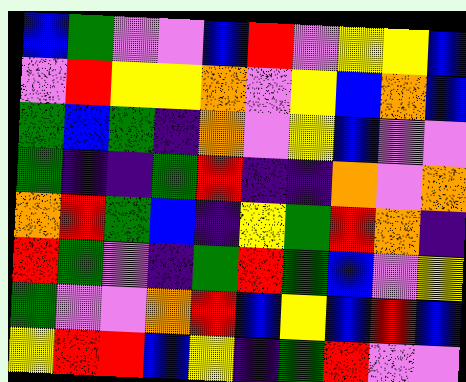[["blue", "green", "violet", "violet", "blue", "red", "violet", "yellow", "yellow", "blue"], ["violet", "red", "yellow", "yellow", "orange", "violet", "yellow", "blue", "orange", "blue"], ["green", "blue", "green", "indigo", "orange", "violet", "yellow", "blue", "violet", "violet"], ["green", "indigo", "indigo", "green", "red", "indigo", "indigo", "orange", "violet", "orange"], ["orange", "red", "green", "blue", "indigo", "yellow", "green", "red", "orange", "indigo"], ["red", "green", "violet", "indigo", "green", "red", "green", "blue", "violet", "yellow"], ["green", "violet", "violet", "orange", "red", "blue", "yellow", "blue", "red", "blue"], ["yellow", "red", "red", "blue", "yellow", "indigo", "green", "red", "violet", "violet"]]